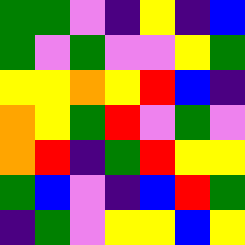[["green", "green", "violet", "indigo", "yellow", "indigo", "blue"], ["green", "violet", "green", "violet", "violet", "yellow", "green"], ["yellow", "yellow", "orange", "yellow", "red", "blue", "indigo"], ["orange", "yellow", "green", "red", "violet", "green", "violet"], ["orange", "red", "indigo", "green", "red", "yellow", "yellow"], ["green", "blue", "violet", "indigo", "blue", "red", "green"], ["indigo", "green", "violet", "yellow", "yellow", "blue", "yellow"]]